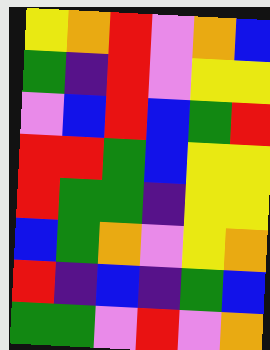[["yellow", "orange", "red", "violet", "orange", "blue"], ["green", "indigo", "red", "violet", "yellow", "yellow"], ["violet", "blue", "red", "blue", "green", "red"], ["red", "red", "green", "blue", "yellow", "yellow"], ["red", "green", "green", "indigo", "yellow", "yellow"], ["blue", "green", "orange", "violet", "yellow", "orange"], ["red", "indigo", "blue", "indigo", "green", "blue"], ["green", "green", "violet", "red", "violet", "orange"]]